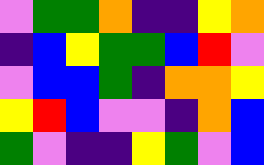[["violet", "green", "green", "orange", "indigo", "indigo", "yellow", "orange"], ["indigo", "blue", "yellow", "green", "green", "blue", "red", "violet"], ["violet", "blue", "blue", "green", "indigo", "orange", "orange", "yellow"], ["yellow", "red", "blue", "violet", "violet", "indigo", "orange", "blue"], ["green", "violet", "indigo", "indigo", "yellow", "green", "violet", "blue"]]